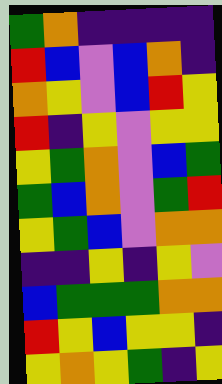[["green", "orange", "indigo", "indigo", "indigo", "indigo"], ["red", "blue", "violet", "blue", "orange", "indigo"], ["orange", "yellow", "violet", "blue", "red", "yellow"], ["red", "indigo", "yellow", "violet", "yellow", "yellow"], ["yellow", "green", "orange", "violet", "blue", "green"], ["green", "blue", "orange", "violet", "green", "red"], ["yellow", "green", "blue", "violet", "orange", "orange"], ["indigo", "indigo", "yellow", "indigo", "yellow", "violet"], ["blue", "green", "green", "green", "orange", "orange"], ["red", "yellow", "blue", "yellow", "yellow", "indigo"], ["yellow", "orange", "yellow", "green", "indigo", "yellow"]]